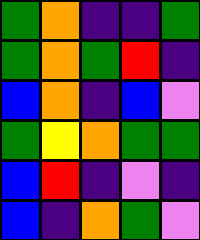[["green", "orange", "indigo", "indigo", "green"], ["green", "orange", "green", "red", "indigo"], ["blue", "orange", "indigo", "blue", "violet"], ["green", "yellow", "orange", "green", "green"], ["blue", "red", "indigo", "violet", "indigo"], ["blue", "indigo", "orange", "green", "violet"]]